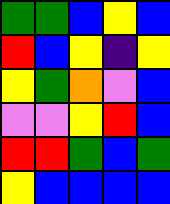[["green", "green", "blue", "yellow", "blue"], ["red", "blue", "yellow", "indigo", "yellow"], ["yellow", "green", "orange", "violet", "blue"], ["violet", "violet", "yellow", "red", "blue"], ["red", "red", "green", "blue", "green"], ["yellow", "blue", "blue", "blue", "blue"]]